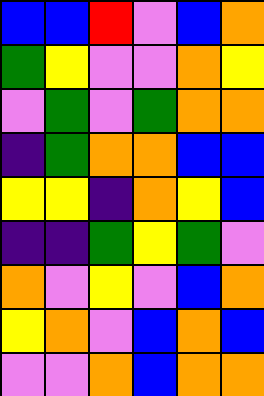[["blue", "blue", "red", "violet", "blue", "orange"], ["green", "yellow", "violet", "violet", "orange", "yellow"], ["violet", "green", "violet", "green", "orange", "orange"], ["indigo", "green", "orange", "orange", "blue", "blue"], ["yellow", "yellow", "indigo", "orange", "yellow", "blue"], ["indigo", "indigo", "green", "yellow", "green", "violet"], ["orange", "violet", "yellow", "violet", "blue", "orange"], ["yellow", "orange", "violet", "blue", "orange", "blue"], ["violet", "violet", "orange", "blue", "orange", "orange"]]